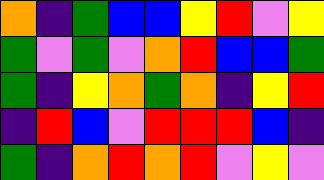[["orange", "indigo", "green", "blue", "blue", "yellow", "red", "violet", "yellow"], ["green", "violet", "green", "violet", "orange", "red", "blue", "blue", "green"], ["green", "indigo", "yellow", "orange", "green", "orange", "indigo", "yellow", "red"], ["indigo", "red", "blue", "violet", "red", "red", "red", "blue", "indigo"], ["green", "indigo", "orange", "red", "orange", "red", "violet", "yellow", "violet"]]